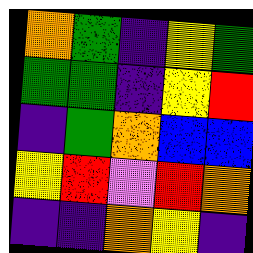[["orange", "green", "indigo", "yellow", "green"], ["green", "green", "indigo", "yellow", "red"], ["indigo", "green", "orange", "blue", "blue"], ["yellow", "red", "violet", "red", "orange"], ["indigo", "indigo", "orange", "yellow", "indigo"]]